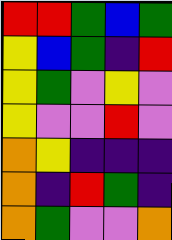[["red", "red", "green", "blue", "green"], ["yellow", "blue", "green", "indigo", "red"], ["yellow", "green", "violet", "yellow", "violet"], ["yellow", "violet", "violet", "red", "violet"], ["orange", "yellow", "indigo", "indigo", "indigo"], ["orange", "indigo", "red", "green", "indigo"], ["orange", "green", "violet", "violet", "orange"]]